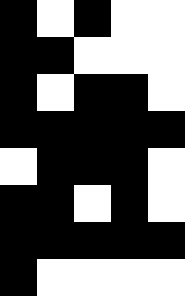[["black", "white", "black", "white", "white"], ["black", "black", "white", "white", "white"], ["black", "white", "black", "black", "white"], ["black", "black", "black", "black", "black"], ["white", "black", "black", "black", "white"], ["black", "black", "white", "black", "white"], ["black", "black", "black", "black", "black"], ["black", "white", "white", "white", "white"]]